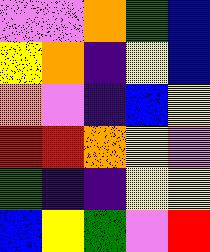[["violet", "violet", "orange", "green", "blue"], ["yellow", "orange", "indigo", "yellow", "blue"], ["orange", "violet", "indigo", "blue", "yellow"], ["red", "red", "orange", "yellow", "violet"], ["green", "indigo", "indigo", "yellow", "yellow"], ["blue", "yellow", "green", "violet", "red"]]